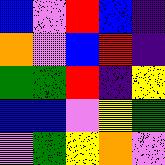[["blue", "violet", "red", "blue", "indigo"], ["orange", "violet", "blue", "red", "indigo"], ["green", "green", "red", "indigo", "yellow"], ["blue", "blue", "violet", "yellow", "green"], ["violet", "green", "yellow", "orange", "violet"]]